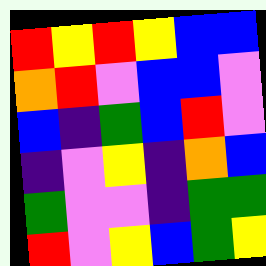[["red", "yellow", "red", "yellow", "blue", "blue"], ["orange", "red", "violet", "blue", "blue", "violet"], ["blue", "indigo", "green", "blue", "red", "violet"], ["indigo", "violet", "yellow", "indigo", "orange", "blue"], ["green", "violet", "violet", "indigo", "green", "green"], ["red", "violet", "yellow", "blue", "green", "yellow"]]